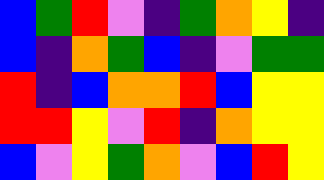[["blue", "green", "red", "violet", "indigo", "green", "orange", "yellow", "indigo"], ["blue", "indigo", "orange", "green", "blue", "indigo", "violet", "green", "green"], ["red", "indigo", "blue", "orange", "orange", "red", "blue", "yellow", "yellow"], ["red", "red", "yellow", "violet", "red", "indigo", "orange", "yellow", "yellow"], ["blue", "violet", "yellow", "green", "orange", "violet", "blue", "red", "yellow"]]